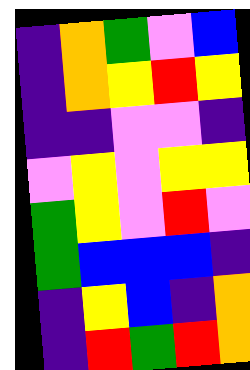[["indigo", "orange", "green", "violet", "blue"], ["indigo", "orange", "yellow", "red", "yellow"], ["indigo", "indigo", "violet", "violet", "indigo"], ["violet", "yellow", "violet", "yellow", "yellow"], ["green", "yellow", "violet", "red", "violet"], ["green", "blue", "blue", "blue", "indigo"], ["indigo", "yellow", "blue", "indigo", "orange"], ["indigo", "red", "green", "red", "orange"]]